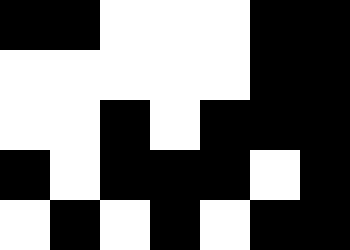[["black", "black", "white", "white", "white", "black", "black"], ["white", "white", "white", "white", "white", "black", "black"], ["white", "white", "black", "white", "black", "black", "black"], ["black", "white", "black", "black", "black", "white", "black"], ["white", "black", "white", "black", "white", "black", "black"]]